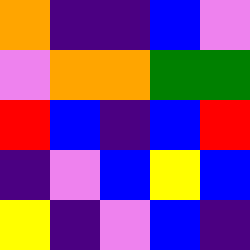[["orange", "indigo", "indigo", "blue", "violet"], ["violet", "orange", "orange", "green", "green"], ["red", "blue", "indigo", "blue", "red"], ["indigo", "violet", "blue", "yellow", "blue"], ["yellow", "indigo", "violet", "blue", "indigo"]]